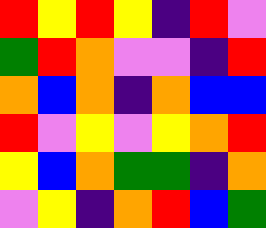[["red", "yellow", "red", "yellow", "indigo", "red", "violet"], ["green", "red", "orange", "violet", "violet", "indigo", "red"], ["orange", "blue", "orange", "indigo", "orange", "blue", "blue"], ["red", "violet", "yellow", "violet", "yellow", "orange", "red"], ["yellow", "blue", "orange", "green", "green", "indigo", "orange"], ["violet", "yellow", "indigo", "orange", "red", "blue", "green"]]